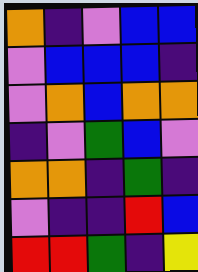[["orange", "indigo", "violet", "blue", "blue"], ["violet", "blue", "blue", "blue", "indigo"], ["violet", "orange", "blue", "orange", "orange"], ["indigo", "violet", "green", "blue", "violet"], ["orange", "orange", "indigo", "green", "indigo"], ["violet", "indigo", "indigo", "red", "blue"], ["red", "red", "green", "indigo", "yellow"]]